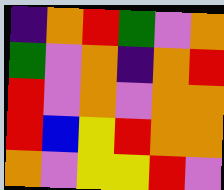[["indigo", "orange", "red", "green", "violet", "orange"], ["green", "violet", "orange", "indigo", "orange", "red"], ["red", "violet", "orange", "violet", "orange", "orange"], ["red", "blue", "yellow", "red", "orange", "orange"], ["orange", "violet", "yellow", "yellow", "red", "violet"]]